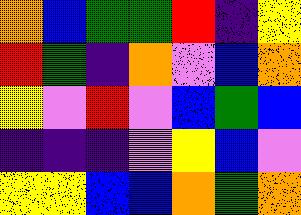[["orange", "blue", "green", "green", "red", "indigo", "yellow"], ["red", "green", "indigo", "orange", "violet", "blue", "orange"], ["yellow", "violet", "red", "violet", "blue", "green", "blue"], ["indigo", "indigo", "indigo", "violet", "yellow", "blue", "violet"], ["yellow", "yellow", "blue", "blue", "orange", "green", "orange"]]